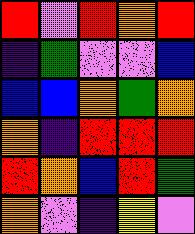[["red", "violet", "red", "orange", "red"], ["indigo", "green", "violet", "violet", "blue"], ["blue", "blue", "orange", "green", "orange"], ["orange", "indigo", "red", "red", "red"], ["red", "orange", "blue", "red", "green"], ["orange", "violet", "indigo", "yellow", "violet"]]